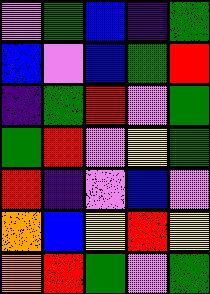[["violet", "green", "blue", "indigo", "green"], ["blue", "violet", "blue", "green", "red"], ["indigo", "green", "red", "violet", "green"], ["green", "red", "violet", "yellow", "green"], ["red", "indigo", "violet", "blue", "violet"], ["orange", "blue", "yellow", "red", "yellow"], ["orange", "red", "green", "violet", "green"]]